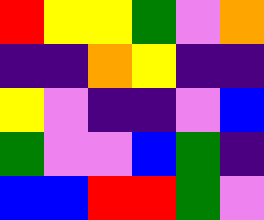[["red", "yellow", "yellow", "green", "violet", "orange"], ["indigo", "indigo", "orange", "yellow", "indigo", "indigo"], ["yellow", "violet", "indigo", "indigo", "violet", "blue"], ["green", "violet", "violet", "blue", "green", "indigo"], ["blue", "blue", "red", "red", "green", "violet"]]